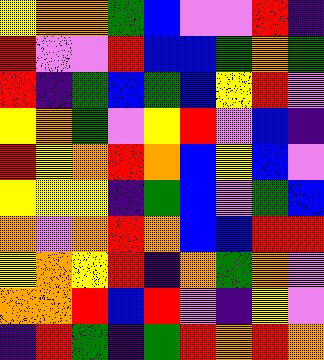[["yellow", "orange", "orange", "green", "blue", "violet", "violet", "red", "indigo"], ["red", "violet", "violet", "red", "blue", "blue", "green", "orange", "green"], ["red", "indigo", "green", "blue", "green", "blue", "yellow", "red", "violet"], ["yellow", "orange", "green", "violet", "yellow", "red", "violet", "blue", "indigo"], ["red", "yellow", "orange", "red", "orange", "blue", "yellow", "blue", "violet"], ["yellow", "yellow", "yellow", "indigo", "green", "blue", "violet", "green", "blue"], ["orange", "violet", "orange", "red", "orange", "blue", "blue", "red", "red"], ["yellow", "orange", "yellow", "red", "indigo", "orange", "green", "orange", "violet"], ["orange", "orange", "red", "blue", "red", "violet", "indigo", "yellow", "violet"], ["indigo", "red", "green", "indigo", "green", "red", "orange", "red", "orange"]]